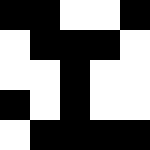[["black", "black", "white", "white", "black"], ["white", "black", "black", "black", "white"], ["white", "white", "black", "white", "white"], ["black", "white", "black", "white", "white"], ["white", "black", "black", "black", "black"]]